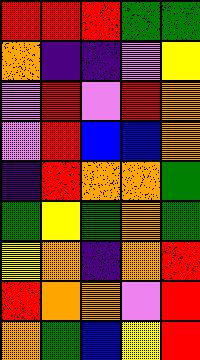[["red", "red", "red", "green", "green"], ["orange", "indigo", "indigo", "violet", "yellow"], ["violet", "red", "violet", "red", "orange"], ["violet", "red", "blue", "blue", "orange"], ["indigo", "red", "orange", "orange", "green"], ["green", "yellow", "green", "orange", "green"], ["yellow", "orange", "indigo", "orange", "red"], ["red", "orange", "orange", "violet", "red"], ["orange", "green", "blue", "yellow", "red"]]